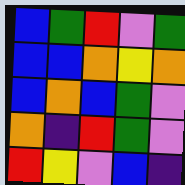[["blue", "green", "red", "violet", "green"], ["blue", "blue", "orange", "yellow", "orange"], ["blue", "orange", "blue", "green", "violet"], ["orange", "indigo", "red", "green", "violet"], ["red", "yellow", "violet", "blue", "indigo"]]